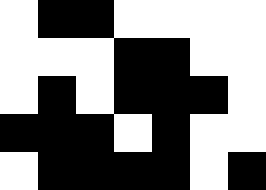[["white", "black", "black", "white", "white", "white", "white"], ["white", "white", "white", "black", "black", "white", "white"], ["white", "black", "white", "black", "black", "black", "white"], ["black", "black", "black", "white", "black", "white", "white"], ["white", "black", "black", "black", "black", "white", "black"]]